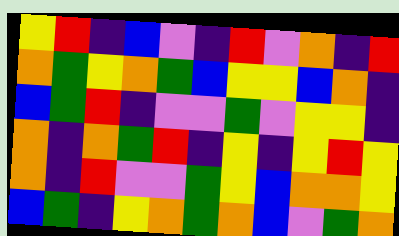[["yellow", "red", "indigo", "blue", "violet", "indigo", "red", "violet", "orange", "indigo", "red"], ["orange", "green", "yellow", "orange", "green", "blue", "yellow", "yellow", "blue", "orange", "indigo"], ["blue", "green", "red", "indigo", "violet", "violet", "green", "violet", "yellow", "yellow", "indigo"], ["orange", "indigo", "orange", "green", "red", "indigo", "yellow", "indigo", "yellow", "red", "yellow"], ["orange", "indigo", "red", "violet", "violet", "green", "yellow", "blue", "orange", "orange", "yellow"], ["blue", "green", "indigo", "yellow", "orange", "green", "orange", "blue", "violet", "green", "orange"]]